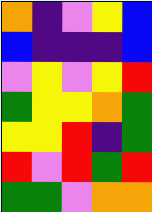[["orange", "indigo", "violet", "yellow", "blue"], ["blue", "indigo", "indigo", "indigo", "blue"], ["violet", "yellow", "violet", "yellow", "red"], ["green", "yellow", "yellow", "orange", "green"], ["yellow", "yellow", "red", "indigo", "green"], ["red", "violet", "red", "green", "red"], ["green", "green", "violet", "orange", "orange"]]